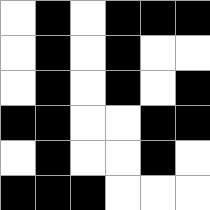[["white", "black", "white", "black", "black", "black"], ["white", "black", "white", "black", "white", "white"], ["white", "black", "white", "black", "white", "black"], ["black", "black", "white", "white", "black", "black"], ["white", "black", "white", "white", "black", "white"], ["black", "black", "black", "white", "white", "white"]]